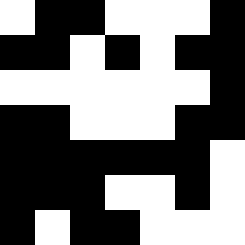[["white", "black", "black", "white", "white", "white", "black"], ["black", "black", "white", "black", "white", "black", "black"], ["white", "white", "white", "white", "white", "white", "black"], ["black", "black", "white", "white", "white", "black", "black"], ["black", "black", "black", "black", "black", "black", "white"], ["black", "black", "black", "white", "white", "black", "white"], ["black", "white", "black", "black", "white", "white", "white"]]